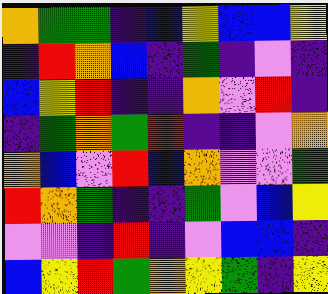[["orange", "green", "green", "indigo", "blue", "yellow", "blue", "blue", "yellow"], ["indigo", "red", "orange", "blue", "indigo", "green", "indigo", "violet", "indigo"], ["blue", "yellow", "red", "indigo", "indigo", "orange", "violet", "red", "indigo"], ["indigo", "green", "orange", "green", "red", "indigo", "indigo", "violet", "orange"], ["orange", "blue", "violet", "red", "blue", "orange", "violet", "violet", "green"], ["red", "orange", "green", "indigo", "indigo", "green", "violet", "blue", "yellow"], ["violet", "violet", "indigo", "red", "indigo", "violet", "blue", "blue", "indigo"], ["blue", "yellow", "red", "green", "orange", "yellow", "green", "indigo", "yellow"]]